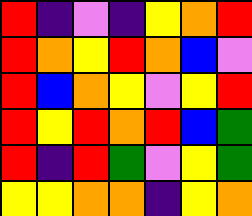[["red", "indigo", "violet", "indigo", "yellow", "orange", "red"], ["red", "orange", "yellow", "red", "orange", "blue", "violet"], ["red", "blue", "orange", "yellow", "violet", "yellow", "red"], ["red", "yellow", "red", "orange", "red", "blue", "green"], ["red", "indigo", "red", "green", "violet", "yellow", "green"], ["yellow", "yellow", "orange", "orange", "indigo", "yellow", "orange"]]